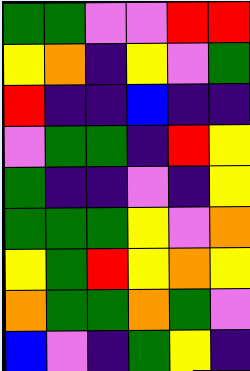[["green", "green", "violet", "violet", "red", "red"], ["yellow", "orange", "indigo", "yellow", "violet", "green"], ["red", "indigo", "indigo", "blue", "indigo", "indigo"], ["violet", "green", "green", "indigo", "red", "yellow"], ["green", "indigo", "indigo", "violet", "indigo", "yellow"], ["green", "green", "green", "yellow", "violet", "orange"], ["yellow", "green", "red", "yellow", "orange", "yellow"], ["orange", "green", "green", "orange", "green", "violet"], ["blue", "violet", "indigo", "green", "yellow", "indigo"]]